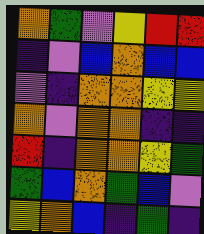[["orange", "green", "violet", "yellow", "red", "red"], ["indigo", "violet", "blue", "orange", "blue", "blue"], ["violet", "indigo", "orange", "orange", "yellow", "yellow"], ["orange", "violet", "orange", "orange", "indigo", "indigo"], ["red", "indigo", "orange", "orange", "yellow", "green"], ["green", "blue", "orange", "green", "blue", "violet"], ["yellow", "orange", "blue", "indigo", "green", "indigo"]]